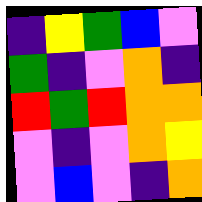[["indigo", "yellow", "green", "blue", "violet"], ["green", "indigo", "violet", "orange", "indigo"], ["red", "green", "red", "orange", "orange"], ["violet", "indigo", "violet", "orange", "yellow"], ["violet", "blue", "violet", "indigo", "orange"]]